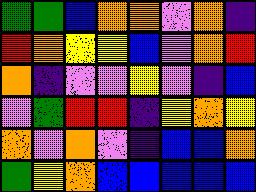[["green", "green", "blue", "orange", "orange", "violet", "orange", "indigo"], ["red", "orange", "yellow", "yellow", "blue", "violet", "orange", "red"], ["orange", "indigo", "violet", "violet", "yellow", "violet", "indigo", "blue"], ["violet", "green", "red", "red", "indigo", "yellow", "orange", "yellow"], ["orange", "violet", "orange", "violet", "indigo", "blue", "blue", "orange"], ["green", "yellow", "orange", "blue", "blue", "blue", "blue", "blue"]]